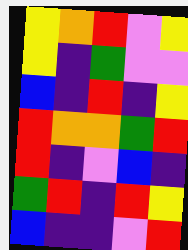[["yellow", "orange", "red", "violet", "yellow"], ["yellow", "indigo", "green", "violet", "violet"], ["blue", "indigo", "red", "indigo", "yellow"], ["red", "orange", "orange", "green", "red"], ["red", "indigo", "violet", "blue", "indigo"], ["green", "red", "indigo", "red", "yellow"], ["blue", "indigo", "indigo", "violet", "red"]]